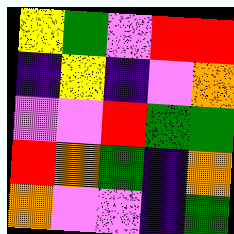[["yellow", "green", "violet", "red", "red"], ["indigo", "yellow", "indigo", "violet", "orange"], ["violet", "violet", "red", "green", "green"], ["red", "orange", "green", "indigo", "orange"], ["orange", "violet", "violet", "indigo", "green"]]